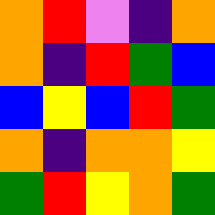[["orange", "red", "violet", "indigo", "orange"], ["orange", "indigo", "red", "green", "blue"], ["blue", "yellow", "blue", "red", "green"], ["orange", "indigo", "orange", "orange", "yellow"], ["green", "red", "yellow", "orange", "green"]]